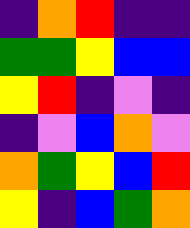[["indigo", "orange", "red", "indigo", "indigo"], ["green", "green", "yellow", "blue", "blue"], ["yellow", "red", "indigo", "violet", "indigo"], ["indigo", "violet", "blue", "orange", "violet"], ["orange", "green", "yellow", "blue", "red"], ["yellow", "indigo", "blue", "green", "orange"]]